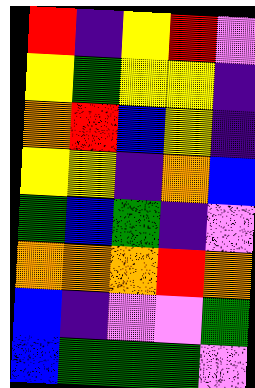[["red", "indigo", "yellow", "red", "violet"], ["yellow", "green", "yellow", "yellow", "indigo"], ["orange", "red", "blue", "yellow", "indigo"], ["yellow", "yellow", "indigo", "orange", "blue"], ["green", "blue", "green", "indigo", "violet"], ["orange", "orange", "orange", "red", "orange"], ["blue", "indigo", "violet", "violet", "green"], ["blue", "green", "green", "green", "violet"]]